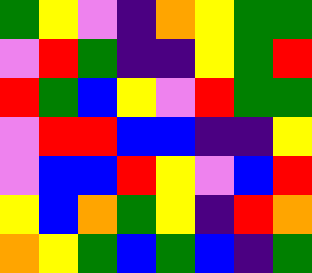[["green", "yellow", "violet", "indigo", "orange", "yellow", "green", "green"], ["violet", "red", "green", "indigo", "indigo", "yellow", "green", "red"], ["red", "green", "blue", "yellow", "violet", "red", "green", "green"], ["violet", "red", "red", "blue", "blue", "indigo", "indigo", "yellow"], ["violet", "blue", "blue", "red", "yellow", "violet", "blue", "red"], ["yellow", "blue", "orange", "green", "yellow", "indigo", "red", "orange"], ["orange", "yellow", "green", "blue", "green", "blue", "indigo", "green"]]